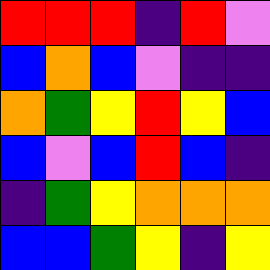[["red", "red", "red", "indigo", "red", "violet"], ["blue", "orange", "blue", "violet", "indigo", "indigo"], ["orange", "green", "yellow", "red", "yellow", "blue"], ["blue", "violet", "blue", "red", "blue", "indigo"], ["indigo", "green", "yellow", "orange", "orange", "orange"], ["blue", "blue", "green", "yellow", "indigo", "yellow"]]